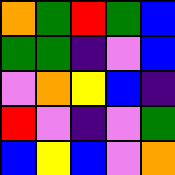[["orange", "green", "red", "green", "blue"], ["green", "green", "indigo", "violet", "blue"], ["violet", "orange", "yellow", "blue", "indigo"], ["red", "violet", "indigo", "violet", "green"], ["blue", "yellow", "blue", "violet", "orange"]]